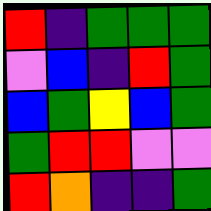[["red", "indigo", "green", "green", "green"], ["violet", "blue", "indigo", "red", "green"], ["blue", "green", "yellow", "blue", "green"], ["green", "red", "red", "violet", "violet"], ["red", "orange", "indigo", "indigo", "green"]]